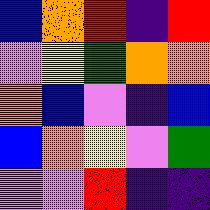[["blue", "orange", "red", "indigo", "red"], ["violet", "yellow", "green", "orange", "orange"], ["orange", "blue", "violet", "indigo", "blue"], ["blue", "orange", "yellow", "violet", "green"], ["violet", "violet", "red", "indigo", "indigo"]]